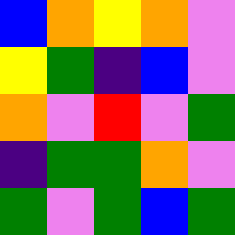[["blue", "orange", "yellow", "orange", "violet"], ["yellow", "green", "indigo", "blue", "violet"], ["orange", "violet", "red", "violet", "green"], ["indigo", "green", "green", "orange", "violet"], ["green", "violet", "green", "blue", "green"]]